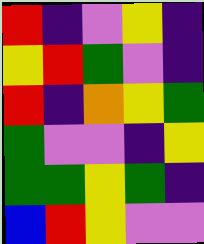[["red", "indigo", "violet", "yellow", "indigo"], ["yellow", "red", "green", "violet", "indigo"], ["red", "indigo", "orange", "yellow", "green"], ["green", "violet", "violet", "indigo", "yellow"], ["green", "green", "yellow", "green", "indigo"], ["blue", "red", "yellow", "violet", "violet"]]